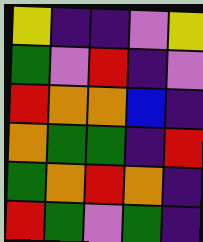[["yellow", "indigo", "indigo", "violet", "yellow"], ["green", "violet", "red", "indigo", "violet"], ["red", "orange", "orange", "blue", "indigo"], ["orange", "green", "green", "indigo", "red"], ["green", "orange", "red", "orange", "indigo"], ["red", "green", "violet", "green", "indigo"]]